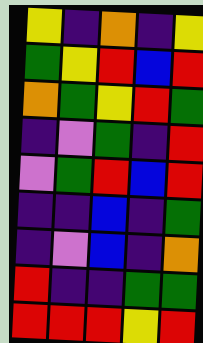[["yellow", "indigo", "orange", "indigo", "yellow"], ["green", "yellow", "red", "blue", "red"], ["orange", "green", "yellow", "red", "green"], ["indigo", "violet", "green", "indigo", "red"], ["violet", "green", "red", "blue", "red"], ["indigo", "indigo", "blue", "indigo", "green"], ["indigo", "violet", "blue", "indigo", "orange"], ["red", "indigo", "indigo", "green", "green"], ["red", "red", "red", "yellow", "red"]]